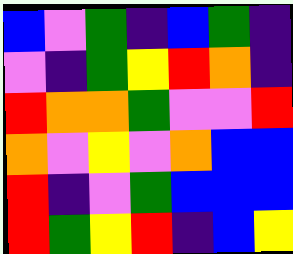[["blue", "violet", "green", "indigo", "blue", "green", "indigo"], ["violet", "indigo", "green", "yellow", "red", "orange", "indigo"], ["red", "orange", "orange", "green", "violet", "violet", "red"], ["orange", "violet", "yellow", "violet", "orange", "blue", "blue"], ["red", "indigo", "violet", "green", "blue", "blue", "blue"], ["red", "green", "yellow", "red", "indigo", "blue", "yellow"]]